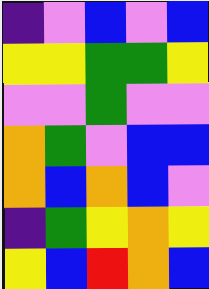[["indigo", "violet", "blue", "violet", "blue"], ["yellow", "yellow", "green", "green", "yellow"], ["violet", "violet", "green", "violet", "violet"], ["orange", "green", "violet", "blue", "blue"], ["orange", "blue", "orange", "blue", "violet"], ["indigo", "green", "yellow", "orange", "yellow"], ["yellow", "blue", "red", "orange", "blue"]]